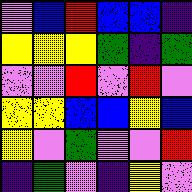[["violet", "blue", "red", "blue", "blue", "indigo"], ["yellow", "yellow", "yellow", "green", "indigo", "green"], ["violet", "violet", "red", "violet", "red", "violet"], ["yellow", "yellow", "blue", "blue", "yellow", "blue"], ["yellow", "violet", "green", "violet", "violet", "red"], ["indigo", "green", "violet", "indigo", "yellow", "violet"]]